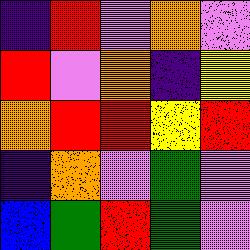[["indigo", "red", "violet", "orange", "violet"], ["red", "violet", "orange", "indigo", "yellow"], ["orange", "red", "red", "yellow", "red"], ["indigo", "orange", "violet", "green", "violet"], ["blue", "green", "red", "green", "violet"]]